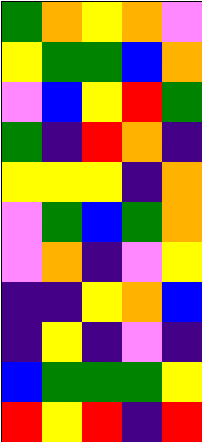[["green", "orange", "yellow", "orange", "violet"], ["yellow", "green", "green", "blue", "orange"], ["violet", "blue", "yellow", "red", "green"], ["green", "indigo", "red", "orange", "indigo"], ["yellow", "yellow", "yellow", "indigo", "orange"], ["violet", "green", "blue", "green", "orange"], ["violet", "orange", "indigo", "violet", "yellow"], ["indigo", "indigo", "yellow", "orange", "blue"], ["indigo", "yellow", "indigo", "violet", "indigo"], ["blue", "green", "green", "green", "yellow"], ["red", "yellow", "red", "indigo", "red"]]